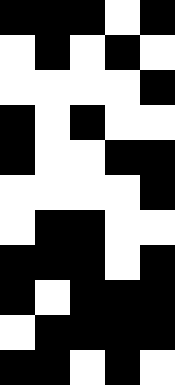[["black", "black", "black", "white", "black"], ["white", "black", "white", "black", "white"], ["white", "white", "white", "white", "black"], ["black", "white", "black", "white", "white"], ["black", "white", "white", "black", "black"], ["white", "white", "white", "white", "black"], ["white", "black", "black", "white", "white"], ["black", "black", "black", "white", "black"], ["black", "white", "black", "black", "black"], ["white", "black", "black", "black", "black"], ["black", "black", "white", "black", "white"]]